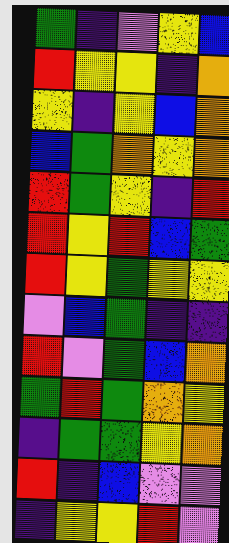[["green", "indigo", "violet", "yellow", "blue"], ["red", "yellow", "yellow", "indigo", "orange"], ["yellow", "indigo", "yellow", "blue", "orange"], ["blue", "green", "orange", "yellow", "orange"], ["red", "green", "yellow", "indigo", "red"], ["red", "yellow", "red", "blue", "green"], ["red", "yellow", "green", "yellow", "yellow"], ["violet", "blue", "green", "indigo", "indigo"], ["red", "violet", "green", "blue", "orange"], ["green", "red", "green", "orange", "yellow"], ["indigo", "green", "green", "yellow", "orange"], ["red", "indigo", "blue", "violet", "violet"], ["indigo", "yellow", "yellow", "red", "violet"]]